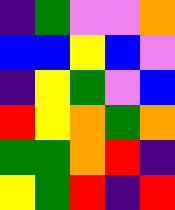[["indigo", "green", "violet", "violet", "orange"], ["blue", "blue", "yellow", "blue", "violet"], ["indigo", "yellow", "green", "violet", "blue"], ["red", "yellow", "orange", "green", "orange"], ["green", "green", "orange", "red", "indigo"], ["yellow", "green", "red", "indigo", "red"]]